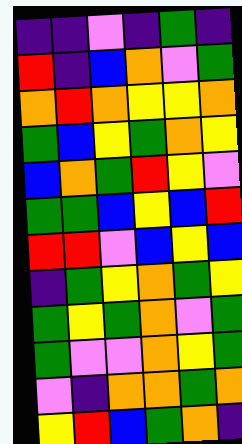[["indigo", "indigo", "violet", "indigo", "green", "indigo"], ["red", "indigo", "blue", "orange", "violet", "green"], ["orange", "red", "orange", "yellow", "yellow", "orange"], ["green", "blue", "yellow", "green", "orange", "yellow"], ["blue", "orange", "green", "red", "yellow", "violet"], ["green", "green", "blue", "yellow", "blue", "red"], ["red", "red", "violet", "blue", "yellow", "blue"], ["indigo", "green", "yellow", "orange", "green", "yellow"], ["green", "yellow", "green", "orange", "violet", "green"], ["green", "violet", "violet", "orange", "yellow", "green"], ["violet", "indigo", "orange", "orange", "green", "orange"], ["yellow", "red", "blue", "green", "orange", "indigo"]]